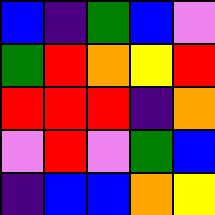[["blue", "indigo", "green", "blue", "violet"], ["green", "red", "orange", "yellow", "red"], ["red", "red", "red", "indigo", "orange"], ["violet", "red", "violet", "green", "blue"], ["indigo", "blue", "blue", "orange", "yellow"]]